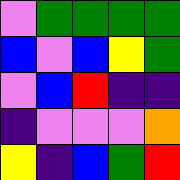[["violet", "green", "green", "green", "green"], ["blue", "violet", "blue", "yellow", "green"], ["violet", "blue", "red", "indigo", "indigo"], ["indigo", "violet", "violet", "violet", "orange"], ["yellow", "indigo", "blue", "green", "red"]]